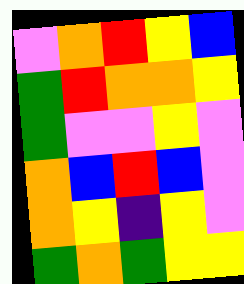[["violet", "orange", "red", "yellow", "blue"], ["green", "red", "orange", "orange", "yellow"], ["green", "violet", "violet", "yellow", "violet"], ["orange", "blue", "red", "blue", "violet"], ["orange", "yellow", "indigo", "yellow", "violet"], ["green", "orange", "green", "yellow", "yellow"]]